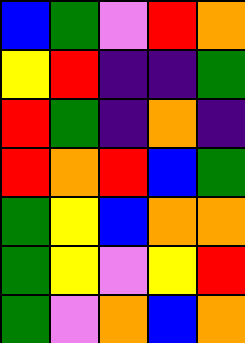[["blue", "green", "violet", "red", "orange"], ["yellow", "red", "indigo", "indigo", "green"], ["red", "green", "indigo", "orange", "indigo"], ["red", "orange", "red", "blue", "green"], ["green", "yellow", "blue", "orange", "orange"], ["green", "yellow", "violet", "yellow", "red"], ["green", "violet", "orange", "blue", "orange"]]